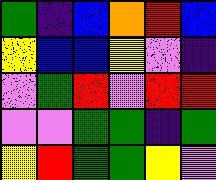[["green", "indigo", "blue", "orange", "red", "blue"], ["yellow", "blue", "blue", "yellow", "violet", "indigo"], ["violet", "green", "red", "violet", "red", "red"], ["violet", "violet", "green", "green", "indigo", "green"], ["yellow", "red", "green", "green", "yellow", "violet"]]